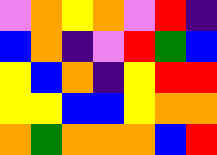[["violet", "orange", "yellow", "orange", "violet", "red", "indigo"], ["blue", "orange", "indigo", "violet", "red", "green", "blue"], ["yellow", "blue", "orange", "indigo", "yellow", "red", "red"], ["yellow", "yellow", "blue", "blue", "yellow", "orange", "orange"], ["orange", "green", "orange", "orange", "orange", "blue", "red"]]